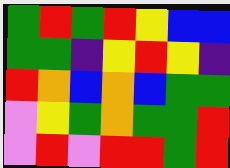[["green", "red", "green", "red", "yellow", "blue", "blue"], ["green", "green", "indigo", "yellow", "red", "yellow", "indigo"], ["red", "orange", "blue", "orange", "blue", "green", "green"], ["violet", "yellow", "green", "orange", "green", "green", "red"], ["violet", "red", "violet", "red", "red", "green", "red"]]